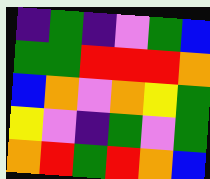[["indigo", "green", "indigo", "violet", "green", "blue"], ["green", "green", "red", "red", "red", "orange"], ["blue", "orange", "violet", "orange", "yellow", "green"], ["yellow", "violet", "indigo", "green", "violet", "green"], ["orange", "red", "green", "red", "orange", "blue"]]